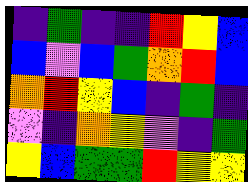[["indigo", "green", "indigo", "indigo", "red", "yellow", "blue"], ["blue", "violet", "blue", "green", "orange", "red", "blue"], ["orange", "red", "yellow", "blue", "indigo", "green", "indigo"], ["violet", "indigo", "orange", "yellow", "violet", "indigo", "green"], ["yellow", "blue", "green", "green", "red", "yellow", "yellow"]]